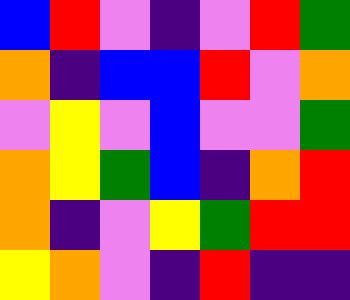[["blue", "red", "violet", "indigo", "violet", "red", "green"], ["orange", "indigo", "blue", "blue", "red", "violet", "orange"], ["violet", "yellow", "violet", "blue", "violet", "violet", "green"], ["orange", "yellow", "green", "blue", "indigo", "orange", "red"], ["orange", "indigo", "violet", "yellow", "green", "red", "red"], ["yellow", "orange", "violet", "indigo", "red", "indigo", "indigo"]]